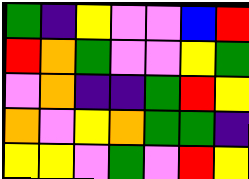[["green", "indigo", "yellow", "violet", "violet", "blue", "red"], ["red", "orange", "green", "violet", "violet", "yellow", "green"], ["violet", "orange", "indigo", "indigo", "green", "red", "yellow"], ["orange", "violet", "yellow", "orange", "green", "green", "indigo"], ["yellow", "yellow", "violet", "green", "violet", "red", "yellow"]]